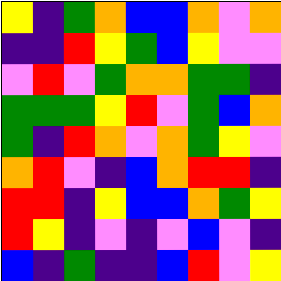[["yellow", "indigo", "green", "orange", "blue", "blue", "orange", "violet", "orange"], ["indigo", "indigo", "red", "yellow", "green", "blue", "yellow", "violet", "violet"], ["violet", "red", "violet", "green", "orange", "orange", "green", "green", "indigo"], ["green", "green", "green", "yellow", "red", "violet", "green", "blue", "orange"], ["green", "indigo", "red", "orange", "violet", "orange", "green", "yellow", "violet"], ["orange", "red", "violet", "indigo", "blue", "orange", "red", "red", "indigo"], ["red", "red", "indigo", "yellow", "blue", "blue", "orange", "green", "yellow"], ["red", "yellow", "indigo", "violet", "indigo", "violet", "blue", "violet", "indigo"], ["blue", "indigo", "green", "indigo", "indigo", "blue", "red", "violet", "yellow"]]